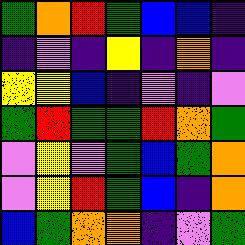[["green", "orange", "red", "green", "blue", "blue", "indigo"], ["indigo", "violet", "indigo", "yellow", "indigo", "orange", "indigo"], ["yellow", "yellow", "blue", "indigo", "violet", "indigo", "violet"], ["green", "red", "green", "green", "red", "orange", "green"], ["violet", "yellow", "violet", "green", "blue", "green", "orange"], ["violet", "yellow", "red", "green", "blue", "indigo", "orange"], ["blue", "green", "orange", "orange", "indigo", "violet", "green"]]